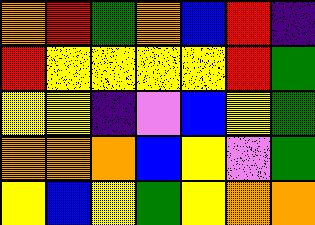[["orange", "red", "green", "orange", "blue", "red", "indigo"], ["red", "yellow", "yellow", "yellow", "yellow", "red", "green"], ["yellow", "yellow", "indigo", "violet", "blue", "yellow", "green"], ["orange", "orange", "orange", "blue", "yellow", "violet", "green"], ["yellow", "blue", "yellow", "green", "yellow", "orange", "orange"]]